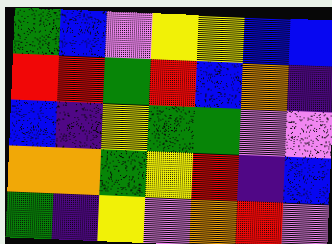[["green", "blue", "violet", "yellow", "yellow", "blue", "blue"], ["red", "red", "green", "red", "blue", "orange", "indigo"], ["blue", "indigo", "yellow", "green", "green", "violet", "violet"], ["orange", "orange", "green", "yellow", "red", "indigo", "blue"], ["green", "indigo", "yellow", "violet", "orange", "red", "violet"]]